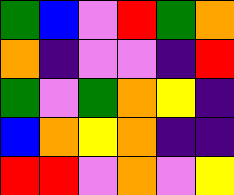[["green", "blue", "violet", "red", "green", "orange"], ["orange", "indigo", "violet", "violet", "indigo", "red"], ["green", "violet", "green", "orange", "yellow", "indigo"], ["blue", "orange", "yellow", "orange", "indigo", "indigo"], ["red", "red", "violet", "orange", "violet", "yellow"]]